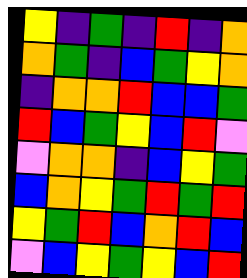[["yellow", "indigo", "green", "indigo", "red", "indigo", "orange"], ["orange", "green", "indigo", "blue", "green", "yellow", "orange"], ["indigo", "orange", "orange", "red", "blue", "blue", "green"], ["red", "blue", "green", "yellow", "blue", "red", "violet"], ["violet", "orange", "orange", "indigo", "blue", "yellow", "green"], ["blue", "orange", "yellow", "green", "red", "green", "red"], ["yellow", "green", "red", "blue", "orange", "red", "blue"], ["violet", "blue", "yellow", "green", "yellow", "blue", "red"]]